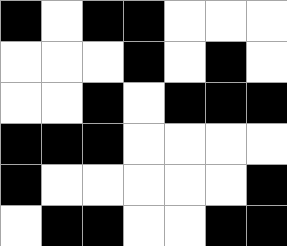[["black", "white", "black", "black", "white", "white", "white"], ["white", "white", "white", "black", "white", "black", "white"], ["white", "white", "black", "white", "black", "black", "black"], ["black", "black", "black", "white", "white", "white", "white"], ["black", "white", "white", "white", "white", "white", "black"], ["white", "black", "black", "white", "white", "black", "black"]]